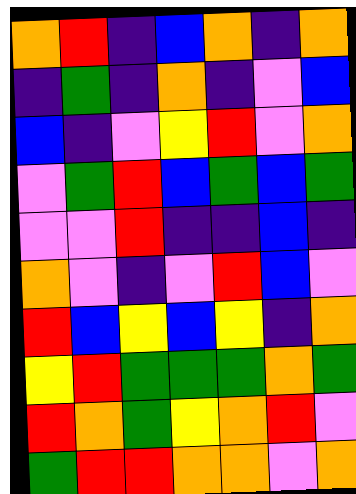[["orange", "red", "indigo", "blue", "orange", "indigo", "orange"], ["indigo", "green", "indigo", "orange", "indigo", "violet", "blue"], ["blue", "indigo", "violet", "yellow", "red", "violet", "orange"], ["violet", "green", "red", "blue", "green", "blue", "green"], ["violet", "violet", "red", "indigo", "indigo", "blue", "indigo"], ["orange", "violet", "indigo", "violet", "red", "blue", "violet"], ["red", "blue", "yellow", "blue", "yellow", "indigo", "orange"], ["yellow", "red", "green", "green", "green", "orange", "green"], ["red", "orange", "green", "yellow", "orange", "red", "violet"], ["green", "red", "red", "orange", "orange", "violet", "orange"]]